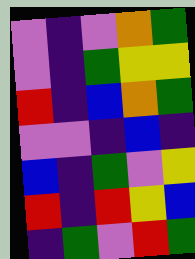[["violet", "indigo", "violet", "orange", "green"], ["violet", "indigo", "green", "yellow", "yellow"], ["red", "indigo", "blue", "orange", "green"], ["violet", "violet", "indigo", "blue", "indigo"], ["blue", "indigo", "green", "violet", "yellow"], ["red", "indigo", "red", "yellow", "blue"], ["indigo", "green", "violet", "red", "green"]]